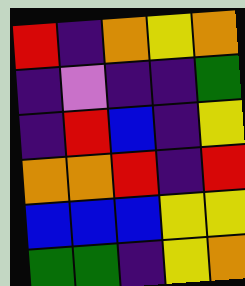[["red", "indigo", "orange", "yellow", "orange"], ["indigo", "violet", "indigo", "indigo", "green"], ["indigo", "red", "blue", "indigo", "yellow"], ["orange", "orange", "red", "indigo", "red"], ["blue", "blue", "blue", "yellow", "yellow"], ["green", "green", "indigo", "yellow", "orange"]]